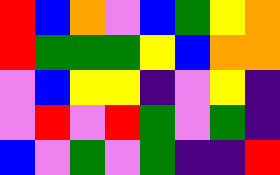[["red", "blue", "orange", "violet", "blue", "green", "yellow", "orange"], ["red", "green", "green", "green", "yellow", "blue", "orange", "orange"], ["violet", "blue", "yellow", "yellow", "indigo", "violet", "yellow", "indigo"], ["violet", "red", "violet", "red", "green", "violet", "green", "indigo"], ["blue", "violet", "green", "violet", "green", "indigo", "indigo", "red"]]